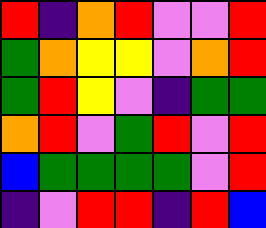[["red", "indigo", "orange", "red", "violet", "violet", "red"], ["green", "orange", "yellow", "yellow", "violet", "orange", "red"], ["green", "red", "yellow", "violet", "indigo", "green", "green"], ["orange", "red", "violet", "green", "red", "violet", "red"], ["blue", "green", "green", "green", "green", "violet", "red"], ["indigo", "violet", "red", "red", "indigo", "red", "blue"]]